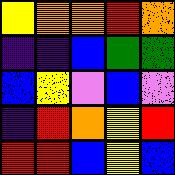[["yellow", "orange", "orange", "red", "orange"], ["indigo", "indigo", "blue", "green", "green"], ["blue", "yellow", "violet", "blue", "violet"], ["indigo", "red", "orange", "yellow", "red"], ["red", "red", "blue", "yellow", "blue"]]